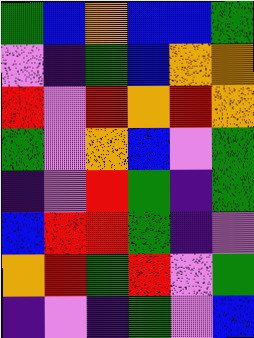[["green", "blue", "orange", "blue", "blue", "green"], ["violet", "indigo", "green", "blue", "orange", "orange"], ["red", "violet", "red", "orange", "red", "orange"], ["green", "violet", "orange", "blue", "violet", "green"], ["indigo", "violet", "red", "green", "indigo", "green"], ["blue", "red", "red", "green", "indigo", "violet"], ["orange", "red", "green", "red", "violet", "green"], ["indigo", "violet", "indigo", "green", "violet", "blue"]]